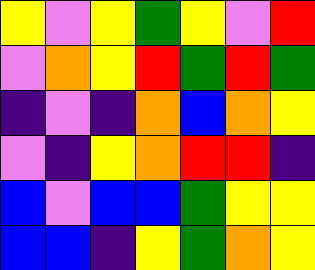[["yellow", "violet", "yellow", "green", "yellow", "violet", "red"], ["violet", "orange", "yellow", "red", "green", "red", "green"], ["indigo", "violet", "indigo", "orange", "blue", "orange", "yellow"], ["violet", "indigo", "yellow", "orange", "red", "red", "indigo"], ["blue", "violet", "blue", "blue", "green", "yellow", "yellow"], ["blue", "blue", "indigo", "yellow", "green", "orange", "yellow"]]